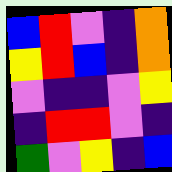[["blue", "red", "violet", "indigo", "orange"], ["yellow", "red", "blue", "indigo", "orange"], ["violet", "indigo", "indigo", "violet", "yellow"], ["indigo", "red", "red", "violet", "indigo"], ["green", "violet", "yellow", "indigo", "blue"]]